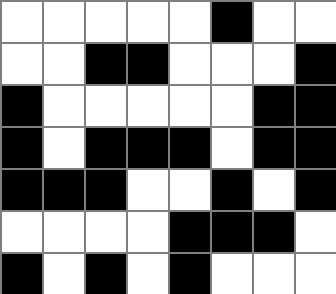[["white", "white", "white", "white", "white", "black", "white", "white"], ["white", "white", "black", "black", "white", "white", "white", "black"], ["black", "white", "white", "white", "white", "white", "black", "black"], ["black", "white", "black", "black", "black", "white", "black", "black"], ["black", "black", "black", "white", "white", "black", "white", "black"], ["white", "white", "white", "white", "black", "black", "black", "white"], ["black", "white", "black", "white", "black", "white", "white", "white"]]